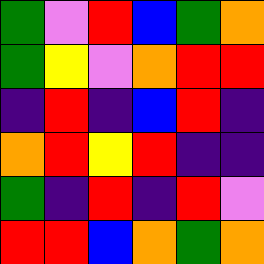[["green", "violet", "red", "blue", "green", "orange"], ["green", "yellow", "violet", "orange", "red", "red"], ["indigo", "red", "indigo", "blue", "red", "indigo"], ["orange", "red", "yellow", "red", "indigo", "indigo"], ["green", "indigo", "red", "indigo", "red", "violet"], ["red", "red", "blue", "orange", "green", "orange"]]